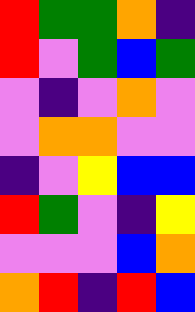[["red", "green", "green", "orange", "indigo"], ["red", "violet", "green", "blue", "green"], ["violet", "indigo", "violet", "orange", "violet"], ["violet", "orange", "orange", "violet", "violet"], ["indigo", "violet", "yellow", "blue", "blue"], ["red", "green", "violet", "indigo", "yellow"], ["violet", "violet", "violet", "blue", "orange"], ["orange", "red", "indigo", "red", "blue"]]